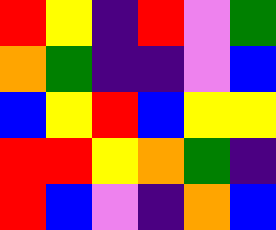[["red", "yellow", "indigo", "red", "violet", "green"], ["orange", "green", "indigo", "indigo", "violet", "blue"], ["blue", "yellow", "red", "blue", "yellow", "yellow"], ["red", "red", "yellow", "orange", "green", "indigo"], ["red", "blue", "violet", "indigo", "orange", "blue"]]